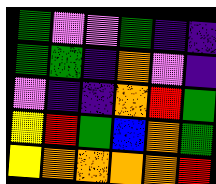[["green", "violet", "violet", "green", "indigo", "indigo"], ["green", "green", "indigo", "orange", "violet", "indigo"], ["violet", "indigo", "indigo", "orange", "red", "green"], ["yellow", "red", "green", "blue", "orange", "green"], ["yellow", "orange", "orange", "orange", "orange", "red"]]